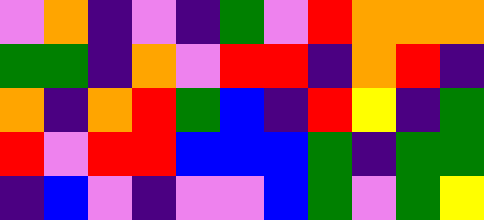[["violet", "orange", "indigo", "violet", "indigo", "green", "violet", "red", "orange", "orange", "orange"], ["green", "green", "indigo", "orange", "violet", "red", "red", "indigo", "orange", "red", "indigo"], ["orange", "indigo", "orange", "red", "green", "blue", "indigo", "red", "yellow", "indigo", "green"], ["red", "violet", "red", "red", "blue", "blue", "blue", "green", "indigo", "green", "green"], ["indigo", "blue", "violet", "indigo", "violet", "violet", "blue", "green", "violet", "green", "yellow"]]